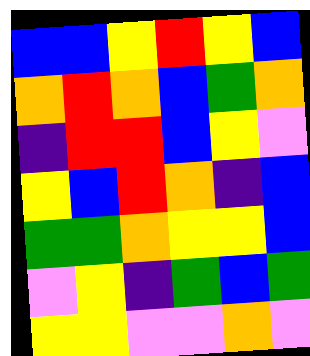[["blue", "blue", "yellow", "red", "yellow", "blue"], ["orange", "red", "orange", "blue", "green", "orange"], ["indigo", "red", "red", "blue", "yellow", "violet"], ["yellow", "blue", "red", "orange", "indigo", "blue"], ["green", "green", "orange", "yellow", "yellow", "blue"], ["violet", "yellow", "indigo", "green", "blue", "green"], ["yellow", "yellow", "violet", "violet", "orange", "violet"]]